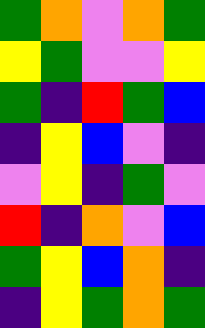[["green", "orange", "violet", "orange", "green"], ["yellow", "green", "violet", "violet", "yellow"], ["green", "indigo", "red", "green", "blue"], ["indigo", "yellow", "blue", "violet", "indigo"], ["violet", "yellow", "indigo", "green", "violet"], ["red", "indigo", "orange", "violet", "blue"], ["green", "yellow", "blue", "orange", "indigo"], ["indigo", "yellow", "green", "orange", "green"]]